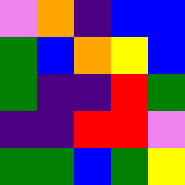[["violet", "orange", "indigo", "blue", "blue"], ["green", "blue", "orange", "yellow", "blue"], ["green", "indigo", "indigo", "red", "green"], ["indigo", "indigo", "red", "red", "violet"], ["green", "green", "blue", "green", "yellow"]]